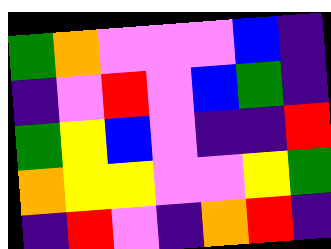[["green", "orange", "violet", "violet", "violet", "blue", "indigo"], ["indigo", "violet", "red", "violet", "blue", "green", "indigo"], ["green", "yellow", "blue", "violet", "indigo", "indigo", "red"], ["orange", "yellow", "yellow", "violet", "violet", "yellow", "green"], ["indigo", "red", "violet", "indigo", "orange", "red", "indigo"]]